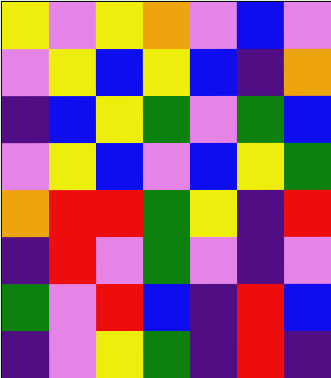[["yellow", "violet", "yellow", "orange", "violet", "blue", "violet"], ["violet", "yellow", "blue", "yellow", "blue", "indigo", "orange"], ["indigo", "blue", "yellow", "green", "violet", "green", "blue"], ["violet", "yellow", "blue", "violet", "blue", "yellow", "green"], ["orange", "red", "red", "green", "yellow", "indigo", "red"], ["indigo", "red", "violet", "green", "violet", "indigo", "violet"], ["green", "violet", "red", "blue", "indigo", "red", "blue"], ["indigo", "violet", "yellow", "green", "indigo", "red", "indigo"]]